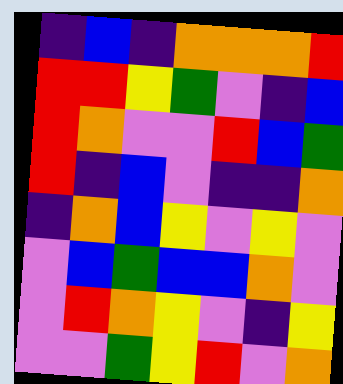[["indigo", "blue", "indigo", "orange", "orange", "orange", "red"], ["red", "red", "yellow", "green", "violet", "indigo", "blue"], ["red", "orange", "violet", "violet", "red", "blue", "green"], ["red", "indigo", "blue", "violet", "indigo", "indigo", "orange"], ["indigo", "orange", "blue", "yellow", "violet", "yellow", "violet"], ["violet", "blue", "green", "blue", "blue", "orange", "violet"], ["violet", "red", "orange", "yellow", "violet", "indigo", "yellow"], ["violet", "violet", "green", "yellow", "red", "violet", "orange"]]